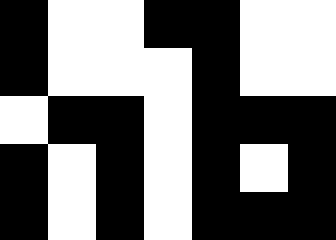[["black", "white", "white", "black", "black", "white", "white"], ["black", "white", "white", "white", "black", "white", "white"], ["white", "black", "black", "white", "black", "black", "black"], ["black", "white", "black", "white", "black", "white", "black"], ["black", "white", "black", "white", "black", "black", "black"]]